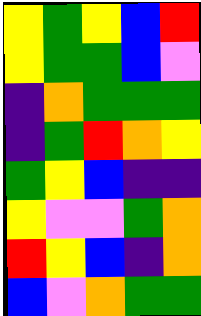[["yellow", "green", "yellow", "blue", "red"], ["yellow", "green", "green", "blue", "violet"], ["indigo", "orange", "green", "green", "green"], ["indigo", "green", "red", "orange", "yellow"], ["green", "yellow", "blue", "indigo", "indigo"], ["yellow", "violet", "violet", "green", "orange"], ["red", "yellow", "blue", "indigo", "orange"], ["blue", "violet", "orange", "green", "green"]]